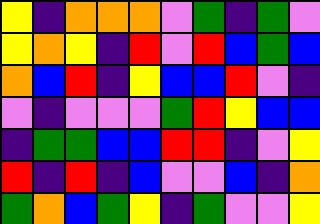[["yellow", "indigo", "orange", "orange", "orange", "violet", "green", "indigo", "green", "violet"], ["yellow", "orange", "yellow", "indigo", "red", "violet", "red", "blue", "green", "blue"], ["orange", "blue", "red", "indigo", "yellow", "blue", "blue", "red", "violet", "indigo"], ["violet", "indigo", "violet", "violet", "violet", "green", "red", "yellow", "blue", "blue"], ["indigo", "green", "green", "blue", "blue", "red", "red", "indigo", "violet", "yellow"], ["red", "indigo", "red", "indigo", "blue", "violet", "violet", "blue", "indigo", "orange"], ["green", "orange", "blue", "green", "yellow", "indigo", "green", "violet", "violet", "yellow"]]